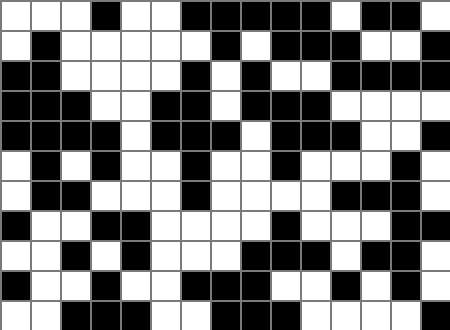[["white", "white", "white", "black", "white", "white", "black", "black", "black", "black", "black", "white", "black", "black", "white"], ["white", "black", "white", "white", "white", "white", "white", "black", "white", "black", "black", "black", "white", "white", "black"], ["black", "black", "white", "white", "white", "white", "black", "white", "black", "white", "white", "black", "black", "black", "black"], ["black", "black", "black", "white", "white", "black", "black", "white", "black", "black", "black", "white", "white", "white", "white"], ["black", "black", "black", "black", "white", "black", "black", "black", "white", "black", "black", "black", "white", "white", "black"], ["white", "black", "white", "black", "white", "white", "black", "white", "white", "black", "white", "white", "white", "black", "white"], ["white", "black", "black", "white", "white", "white", "black", "white", "white", "white", "white", "black", "black", "black", "white"], ["black", "white", "white", "black", "black", "white", "white", "white", "white", "black", "white", "white", "white", "black", "black"], ["white", "white", "black", "white", "black", "white", "white", "white", "black", "black", "black", "white", "black", "black", "white"], ["black", "white", "white", "black", "white", "white", "black", "black", "black", "white", "white", "black", "white", "black", "white"], ["white", "white", "black", "black", "black", "white", "white", "black", "black", "black", "white", "white", "white", "white", "black"]]